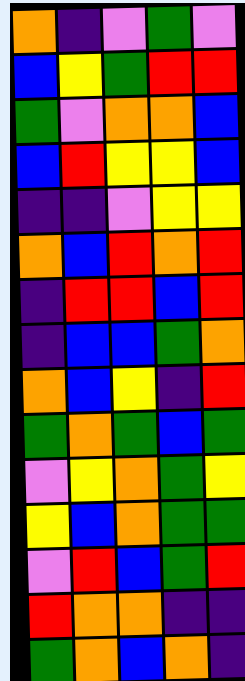[["orange", "indigo", "violet", "green", "violet"], ["blue", "yellow", "green", "red", "red"], ["green", "violet", "orange", "orange", "blue"], ["blue", "red", "yellow", "yellow", "blue"], ["indigo", "indigo", "violet", "yellow", "yellow"], ["orange", "blue", "red", "orange", "red"], ["indigo", "red", "red", "blue", "red"], ["indigo", "blue", "blue", "green", "orange"], ["orange", "blue", "yellow", "indigo", "red"], ["green", "orange", "green", "blue", "green"], ["violet", "yellow", "orange", "green", "yellow"], ["yellow", "blue", "orange", "green", "green"], ["violet", "red", "blue", "green", "red"], ["red", "orange", "orange", "indigo", "indigo"], ["green", "orange", "blue", "orange", "indigo"]]